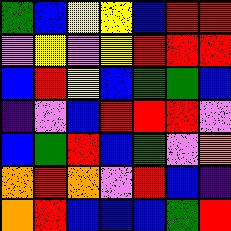[["green", "blue", "yellow", "yellow", "blue", "red", "red"], ["violet", "yellow", "violet", "yellow", "red", "red", "red"], ["blue", "red", "yellow", "blue", "green", "green", "blue"], ["indigo", "violet", "blue", "red", "red", "red", "violet"], ["blue", "green", "red", "blue", "green", "violet", "orange"], ["orange", "red", "orange", "violet", "red", "blue", "indigo"], ["orange", "red", "blue", "blue", "blue", "green", "red"]]